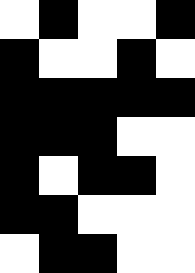[["white", "black", "white", "white", "black"], ["black", "white", "white", "black", "white"], ["black", "black", "black", "black", "black"], ["black", "black", "black", "white", "white"], ["black", "white", "black", "black", "white"], ["black", "black", "white", "white", "white"], ["white", "black", "black", "white", "white"]]